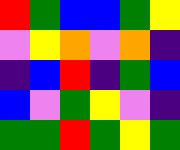[["red", "green", "blue", "blue", "green", "yellow"], ["violet", "yellow", "orange", "violet", "orange", "indigo"], ["indigo", "blue", "red", "indigo", "green", "blue"], ["blue", "violet", "green", "yellow", "violet", "indigo"], ["green", "green", "red", "green", "yellow", "green"]]